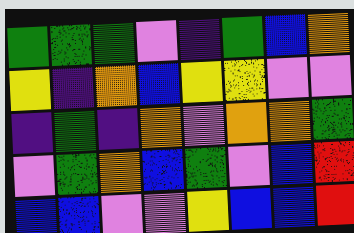[["green", "green", "green", "violet", "indigo", "green", "blue", "orange"], ["yellow", "indigo", "orange", "blue", "yellow", "yellow", "violet", "violet"], ["indigo", "green", "indigo", "orange", "violet", "orange", "orange", "green"], ["violet", "green", "orange", "blue", "green", "violet", "blue", "red"], ["blue", "blue", "violet", "violet", "yellow", "blue", "blue", "red"]]